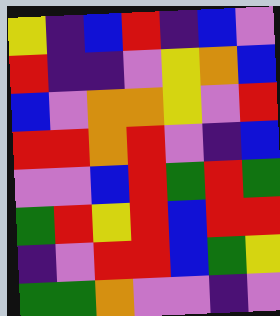[["yellow", "indigo", "blue", "red", "indigo", "blue", "violet"], ["red", "indigo", "indigo", "violet", "yellow", "orange", "blue"], ["blue", "violet", "orange", "orange", "yellow", "violet", "red"], ["red", "red", "orange", "red", "violet", "indigo", "blue"], ["violet", "violet", "blue", "red", "green", "red", "green"], ["green", "red", "yellow", "red", "blue", "red", "red"], ["indigo", "violet", "red", "red", "blue", "green", "yellow"], ["green", "green", "orange", "violet", "violet", "indigo", "violet"]]